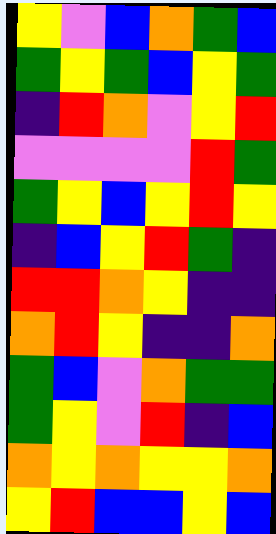[["yellow", "violet", "blue", "orange", "green", "blue"], ["green", "yellow", "green", "blue", "yellow", "green"], ["indigo", "red", "orange", "violet", "yellow", "red"], ["violet", "violet", "violet", "violet", "red", "green"], ["green", "yellow", "blue", "yellow", "red", "yellow"], ["indigo", "blue", "yellow", "red", "green", "indigo"], ["red", "red", "orange", "yellow", "indigo", "indigo"], ["orange", "red", "yellow", "indigo", "indigo", "orange"], ["green", "blue", "violet", "orange", "green", "green"], ["green", "yellow", "violet", "red", "indigo", "blue"], ["orange", "yellow", "orange", "yellow", "yellow", "orange"], ["yellow", "red", "blue", "blue", "yellow", "blue"]]